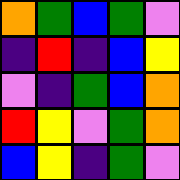[["orange", "green", "blue", "green", "violet"], ["indigo", "red", "indigo", "blue", "yellow"], ["violet", "indigo", "green", "blue", "orange"], ["red", "yellow", "violet", "green", "orange"], ["blue", "yellow", "indigo", "green", "violet"]]